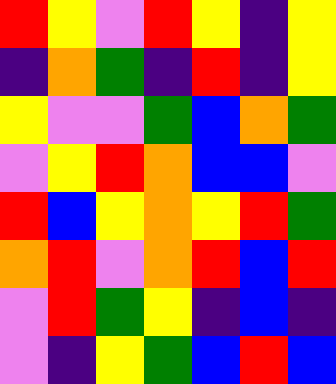[["red", "yellow", "violet", "red", "yellow", "indigo", "yellow"], ["indigo", "orange", "green", "indigo", "red", "indigo", "yellow"], ["yellow", "violet", "violet", "green", "blue", "orange", "green"], ["violet", "yellow", "red", "orange", "blue", "blue", "violet"], ["red", "blue", "yellow", "orange", "yellow", "red", "green"], ["orange", "red", "violet", "orange", "red", "blue", "red"], ["violet", "red", "green", "yellow", "indigo", "blue", "indigo"], ["violet", "indigo", "yellow", "green", "blue", "red", "blue"]]